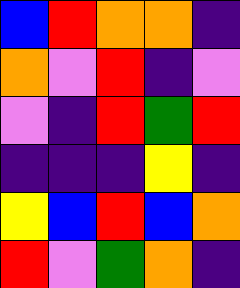[["blue", "red", "orange", "orange", "indigo"], ["orange", "violet", "red", "indigo", "violet"], ["violet", "indigo", "red", "green", "red"], ["indigo", "indigo", "indigo", "yellow", "indigo"], ["yellow", "blue", "red", "blue", "orange"], ["red", "violet", "green", "orange", "indigo"]]